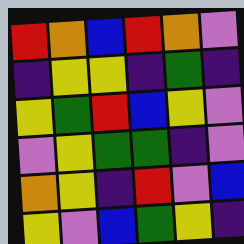[["red", "orange", "blue", "red", "orange", "violet"], ["indigo", "yellow", "yellow", "indigo", "green", "indigo"], ["yellow", "green", "red", "blue", "yellow", "violet"], ["violet", "yellow", "green", "green", "indigo", "violet"], ["orange", "yellow", "indigo", "red", "violet", "blue"], ["yellow", "violet", "blue", "green", "yellow", "indigo"]]